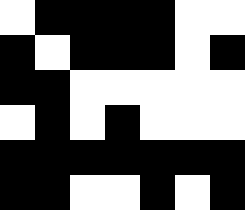[["white", "black", "black", "black", "black", "white", "white"], ["black", "white", "black", "black", "black", "white", "black"], ["black", "black", "white", "white", "white", "white", "white"], ["white", "black", "white", "black", "white", "white", "white"], ["black", "black", "black", "black", "black", "black", "black"], ["black", "black", "white", "white", "black", "white", "black"]]